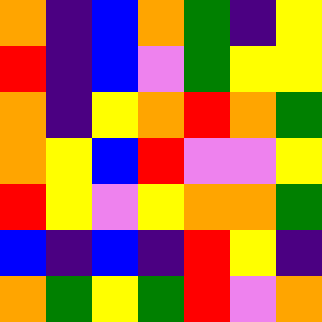[["orange", "indigo", "blue", "orange", "green", "indigo", "yellow"], ["red", "indigo", "blue", "violet", "green", "yellow", "yellow"], ["orange", "indigo", "yellow", "orange", "red", "orange", "green"], ["orange", "yellow", "blue", "red", "violet", "violet", "yellow"], ["red", "yellow", "violet", "yellow", "orange", "orange", "green"], ["blue", "indigo", "blue", "indigo", "red", "yellow", "indigo"], ["orange", "green", "yellow", "green", "red", "violet", "orange"]]